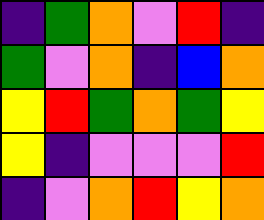[["indigo", "green", "orange", "violet", "red", "indigo"], ["green", "violet", "orange", "indigo", "blue", "orange"], ["yellow", "red", "green", "orange", "green", "yellow"], ["yellow", "indigo", "violet", "violet", "violet", "red"], ["indigo", "violet", "orange", "red", "yellow", "orange"]]